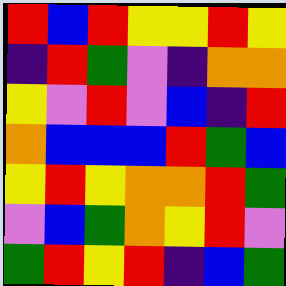[["red", "blue", "red", "yellow", "yellow", "red", "yellow"], ["indigo", "red", "green", "violet", "indigo", "orange", "orange"], ["yellow", "violet", "red", "violet", "blue", "indigo", "red"], ["orange", "blue", "blue", "blue", "red", "green", "blue"], ["yellow", "red", "yellow", "orange", "orange", "red", "green"], ["violet", "blue", "green", "orange", "yellow", "red", "violet"], ["green", "red", "yellow", "red", "indigo", "blue", "green"]]